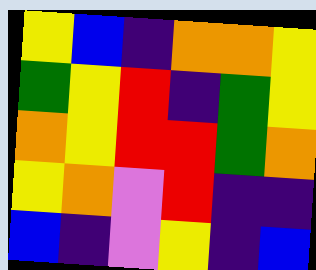[["yellow", "blue", "indigo", "orange", "orange", "yellow"], ["green", "yellow", "red", "indigo", "green", "yellow"], ["orange", "yellow", "red", "red", "green", "orange"], ["yellow", "orange", "violet", "red", "indigo", "indigo"], ["blue", "indigo", "violet", "yellow", "indigo", "blue"]]